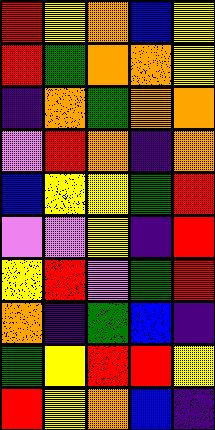[["red", "yellow", "orange", "blue", "yellow"], ["red", "green", "orange", "orange", "yellow"], ["indigo", "orange", "green", "orange", "orange"], ["violet", "red", "orange", "indigo", "orange"], ["blue", "yellow", "yellow", "green", "red"], ["violet", "violet", "yellow", "indigo", "red"], ["yellow", "red", "violet", "green", "red"], ["orange", "indigo", "green", "blue", "indigo"], ["green", "yellow", "red", "red", "yellow"], ["red", "yellow", "orange", "blue", "indigo"]]